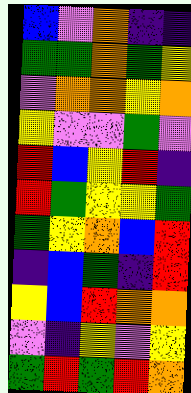[["blue", "violet", "orange", "indigo", "indigo"], ["green", "green", "orange", "green", "yellow"], ["violet", "orange", "orange", "yellow", "orange"], ["yellow", "violet", "violet", "green", "violet"], ["red", "blue", "yellow", "red", "indigo"], ["red", "green", "yellow", "yellow", "green"], ["green", "yellow", "orange", "blue", "red"], ["indigo", "blue", "green", "indigo", "red"], ["yellow", "blue", "red", "orange", "orange"], ["violet", "indigo", "yellow", "violet", "yellow"], ["green", "red", "green", "red", "orange"]]